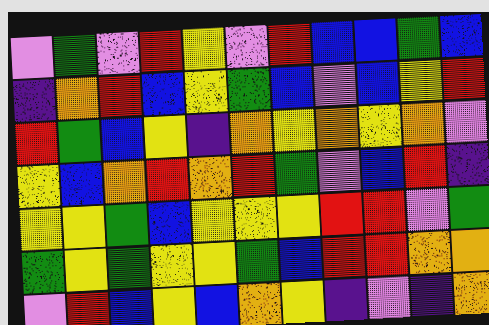[["violet", "green", "violet", "red", "yellow", "violet", "red", "blue", "blue", "green", "blue"], ["indigo", "orange", "red", "blue", "yellow", "green", "blue", "violet", "blue", "yellow", "red"], ["red", "green", "blue", "yellow", "indigo", "orange", "yellow", "orange", "yellow", "orange", "violet"], ["yellow", "blue", "orange", "red", "orange", "red", "green", "violet", "blue", "red", "indigo"], ["yellow", "yellow", "green", "blue", "yellow", "yellow", "yellow", "red", "red", "violet", "green"], ["green", "yellow", "green", "yellow", "yellow", "green", "blue", "red", "red", "orange", "orange"], ["violet", "red", "blue", "yellow", "blue", "orange", "yellow", "indigo", "violet", "indigo", "orange"]]